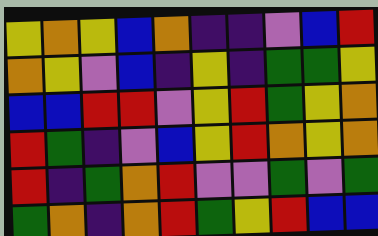[["yellow", "orange", "yellow", "blue", "orange", "indigo", "indigo", "violet", "blue", "red"], ["orange", "yellow", "violet", "blue", "indigo", "yellow", "indigo", "green", "green", "yellow"], ["blue", "blue", "red", "red", "violet", "yellow", "red", "green", "yellow", "orange"], ["red", "green", "indigo", "violet", "blue", "yellow", "red", "orange", "yellow", "orange"], ["red", "indigo", "green", "orange", "red", "violet", "violet", "green", "violet", "green"], ["green", "orange", "indigo", "orange", "red", "green", "yellow", "red", "blue", "blue"]]